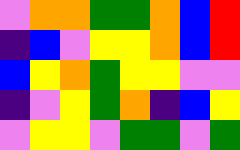[["violet", "orange", "orange", "green", "green", "orange", "blue", "red"], ["indigo", "blue", "violet", "yellow", "yellow", "orange", "blue", "red"], ["blue", "yellow", "orange", "green", "yellow", "yellow", "violet", "violet"], ["indigo", "violet", "yellow", "green", "orange", "indigo", "blue", "yellow"], ["violet", "yellow", "yellow", "violet", "green", "green", "violet", "green"]]